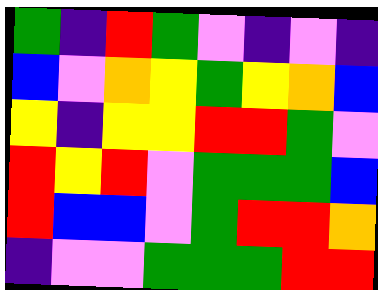[["green", "indigo", "red", "green", "violet", "indigo", "violet", "indigo"], ["blue", "violet", "orange", "yellow", "green", "yellow", "orange", "blue"], ["yellow", "indigo", "yellow", "yellow", "red", "red", "green", "violet"], ["red", "yellow", "red", "violet", "green", "green", "green", "blue"], ["red", "blue", "blue", "violet", "green", "red", "red", "orange"], ["indigo", "violet", "violet", "green", "green", "green", "red", "red"]]